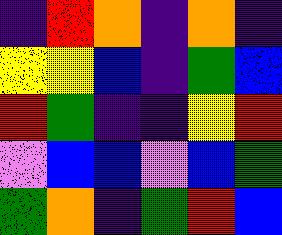[["indigo", "red", "orange", "indigo", "orange", "indigo"], ["yellow", "yellow", "blue", "indigo", "green", "blue"], ["red", "green", "indigo", "indigo", "yellow", "red"], ["violet", "blue", "blue", "violet", "blue", "green"], ["green", "orange", "indigo", "green", "red", "blue"]]